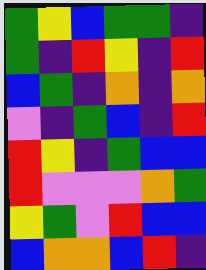[["green", "yellow", "blue", "green", "green", "indigo"], ["green", "indigo", "red", "yellow", "indigo", "red"], ["blue", "green", "indigo", "orange", "indigo", "orange"], ["violet", "indigo", "green", "blue", "indigo", "red"], ["red", "yellow", "indigo", "green", "blue", "blue"], ["red", "violet", "violet", "violet", "orange", "green"], ["yellow", "green", "violet", "red", "blue", "blue"], ["blue", "orange", "orange", "blue", "red", "indigo"]]